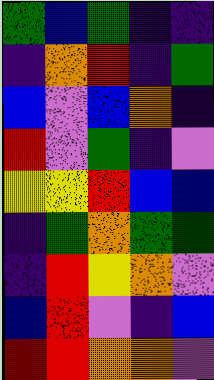[["green", "blue", "green", "indigo", "indigo"], ["indigo", "orange", "red", "indigo", "green"], ["blue", "violet", "blue", "orange", "indigo"], ["red", "violet", "green", "indigo", "violet"], ["yellow", "yellow", "red", "blue", "blue"], ["indigo", "green", "orange", "green", "green"], ["indigo", "red", "yellow", "orange", "violet"], ["blue", "red", "violet", "indigo", "blue"], ["red", "red", "orange", "orange", "violet"]]